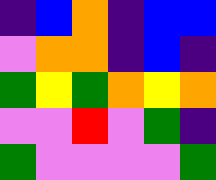[["indigo", "blue", "orange", "indigo", "blue", "blue"], ["violet", "orange", "orange", "indigo", "blue", "indigo"], ["green", "yellow", "green", "orange", "yellow", "orange"], ["violet", "violet", "red", "violet", "green", "indigo"], ["green", "violet", "violet", "violet", "violet", "green"]]